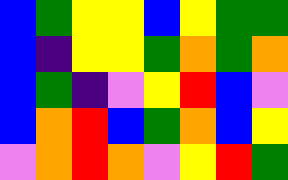[["blue", "green", "yellow", "yellow", "blue", "yellow", "green", "green"], ["blue", "indigo", "yellow", "yellow", "green", "orange", "green", "orange"], ["blue", "green", "indigo", "violet", "yellow", "red", "blue", "violet"], ["blue", "orange", "red", "blue", "green", "orange", "blue", "yellow"], ["violet", "orange", "red", "orange", "violet", "yellow", "red", "green"]]